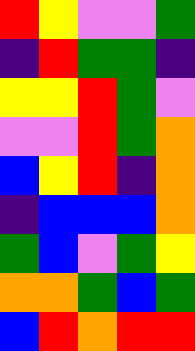[["red", "yellow", "violet", "violet", "green"], ["indigo", "red", "green", "green", "indigo"], ["yellow", "yellow", "red", "green", "violet"], ["violet", "violet", "red", "green", "orange"], ["blue", "yellow", "red", "indigo", "orange"], ["indigo", "blue", "blue", "blue", "orange"], ["green", "blue", "violet", "green", "yellow"], ["orange", "orange", "green", "blue", "green"], ["blue", "red", "orange", "red", "red"]]